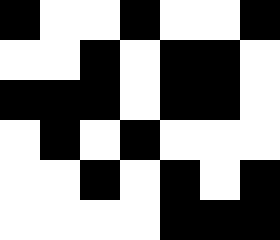[["black", "white", "white", "black", "white", "white", "black"], ["white", "white", "black", "white", "black", "black", "white"], ["black", "black", "black", "white", "black", "black", "white"], ["white", "black", "white", "black", "white", "white", "white"], ["white", "white", "black", "white", "black", "white", "black"], ["white", "white", "white", "white", "black", "black", "black"]]